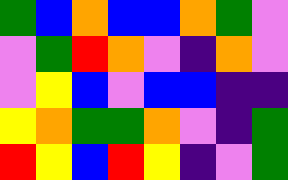[["green", "blue", "orange", "blue", "blue", "orange", "green", "violet"], ["violet", "green", "red", "orange", "violet", "indigo", "orange", "violet"], ["violet", "yellow", "blue", "violet", "blue", "blue", "indigo", "indigo"], ["yellow", "orange", "green", "green", "orange", "violet", "indigo", "green"], ["red", "yellow", "blue", "red", "yellow", "indigo", "violet", "green"]]